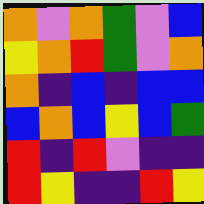[["orange", "violet", "orange", "green", "violet", "blue"], ["yellow", "orange", "red", "green", "violet", "orange"], ["orange", "indigo", "blue", "indigo", "blue", "blue"], ["blue", "orange", "blue", "yellow", "blue", "green"], ["red", "indigo", "red", "violet", "indigo", "indigo"], ["red", "yellow", "indigo", "indigo", "red", "yellow"]]